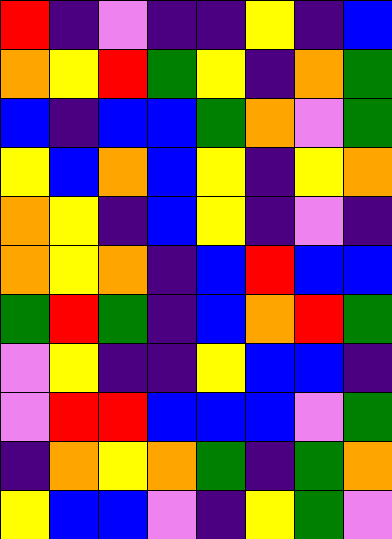[["red", "indigo", "violet", "indigo", "indigo", "yellow", "indigo", "blue"], ["orange", "yellow", "red", "green", "yellow", "indigo", "orange", "green"], ["blue", "indigo", "blue", "blue", "green", "orange", "violet", "green"], ["yellow", "blue", "orange", "blue", "yellow", "indigo", "yellow", "orange"], ["orange", "yellow", "indigo", "blue", "yellow", "indigo", "violet", "indigo"], ["orange", "yellow", "orange", "indigo", "blue", "red", "blue", "blue"], ["green", "red", "green", "indigo", "blue", "orange", "red", "green"], ["violet", "yellow", "indigo", "indigo", "yellow", "blue", "blue", "indigo"], ["violet", "red", "red", "blue", "blue", "blue", "violet", "green"], ["indigo", "orange", "yellow", "orange", "green", "indigo", "green", "orange"], ["yellow", "blue", "blue", "violet", "indigo", "yellow", "green", "violet"]]